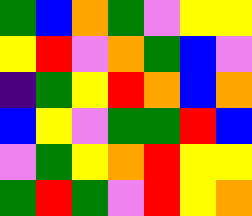[["green", "blue", "orange", "green", "violet", "yellow", "yellow"], ["yellow", "red", "violet", "orange", "green", "blue", "violet"], ["indigo", "green", "yellow", "red", "orange", "blue", "orange"], ["blue", "yellow", "violet", "green", "green", "red", "blue"], ["violet", "green", "yellow", "orange", "red", "yellow", "yellow"], ["green", "red", "green", "violet", "red", "yellow", "orange"]]